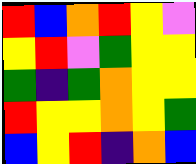[["red", "blue", "orange", "red", "yellow", "violet"], ["yellow", "red", "violet", "green", "yellow", "yellow"], ["green", "indigo", "green", "orange", "yellow", "yellow"], ["red", "yellow", "yellow", "orange", "yellow", "green"], ["blue", "yellow", "red", "indigo", "orange", "blue"]]